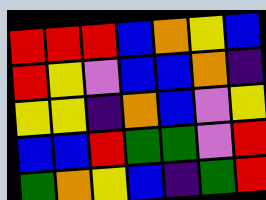[["red", "red", "red", "blue", "orange", "yellow", "blue"], ["red", "yellow", "violet", "blue", "blue", "orange", "indigo"], ["yellow", "yellow", "indigo", "orange", "blue", "violet", "yellow"], ["blue", "blue", "red", "green", "green", "violet", "red"], ["green", "orange", "yellow", "blue", "indigo", "green", "red"]]